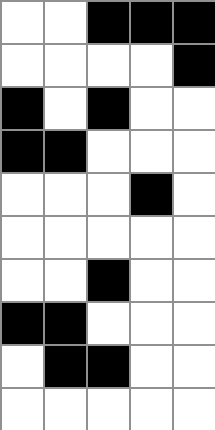[["white", "white", "black", "black", "black"], ["white", "white", "white", "white", "black"], ["black", "white", "black", "white", "white"], ["black", "black", "white", "white", "white"], ["white", "white", "white", "black", "white"], ["white", "white", "white", "white", "white"], ["white", "white", "black", "white", "white"], ["black", "black", "white", "white", "white"], ["white", "black", "black", "white", "white"], ["white", "white", "white", "white", "white"]]